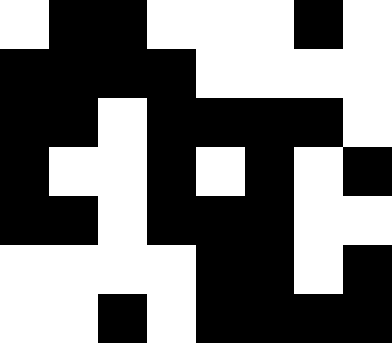[["white", "black", "black", "white", "white", "white", "black", "white"], ["black", "black", "black", "black", "white", "white", "white", "white"], ["black", "black", "white", "black", "black", "black", "black", "white"], ["black", "white", "white", "black", "white", "black", "white", "black"], ["black", "black", "white", "black", "black", "black", "white", "white"], ["white", "white", "white", "white", "black", "black", "white", "black"], ["white", "white", "black", "white", "black", "black", "black", "black"]]